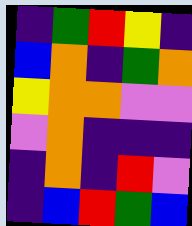[["indigo", "green", "red", "yellow", "indigo"], ["blue", "orange", "indigo", "green", "orange"], ["yellow", "orange", "orange", "violet", "violet"], ["violet", "orange", "indigo", "indigo", "indigo"], ["indigo", "orange", "indigo", "red", "violet"], ["indigo", "blue", "red", "green", "blue"]]